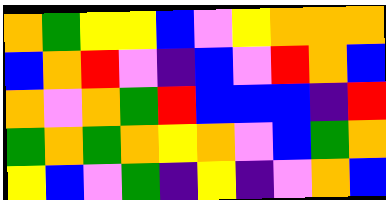[["orange", "green", "yellow", "yellow", "blue", "violet", "yellow", "orange", "orange", "orange"], ["blue", "orange", "red", "violet", "indigo", "blue", "violet", "red", "orange", "blue"], ["orange", "violet", "orange", "green", "red", "blue", "blue", "blue", "indigo", "red"], ["green", "orange", "green", "orange", "yellow", "orange", "violet", "blue", "green", "orange"], ["yellow", "blue", "violet", "green", "indigo", "yellow", "indigo", "violet", "orange", "blue"]]